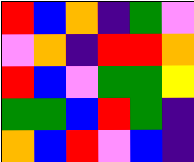[["red", "blue", "orange", "indigo", "green", "violet"], ["violet", "orange", "indigo", "red", "red", "orange"], ["red", "blue", "violet", "green", "green", "yellow"], ["green", "green", "blue", "red", "green", "indigo"], ["orange", "blue", "red", "violet", "blue", "indigo"]]